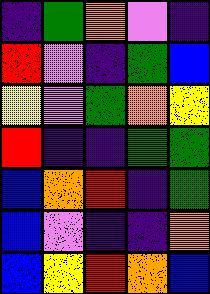[["indigo", "green", "orange", "violet", "indigo"], ["red", "violet", "indigo", "green", "blue"], ["yellow", "violet", "green", "orange", "yellow"], ["red", "indigo", "indigo", "green", "green"], ["blue", "orange", "red", "indigo", "green"], ["blue", "violet", "indigo", "indigo", "orange"], ["blue", "yellow", "red", "orange", "blue"]]